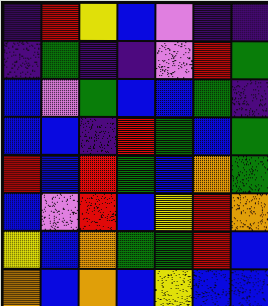[["indigo", "red", "yellow", "blue", "violet", "indigo", "indigo"], ["indigo", "green", "indigo", "indigo", "violet", "red", "green"], ["blue", "violet", "green", "blue", "blue", "green", "indigo"], ["blue", "blue", "indigo", "red", "green", "blue", "green"], ["red", "blue", "red", "green", "blue", "orange", "green"], ["blue", "violet", "red", "blue", "yellow", "red", "orange"], ["yellow", "blue", "orange", "green", "green", "red", "blue"], ["orange", "blue", "orange", "blue", "yellow", "blue", "blue"]]